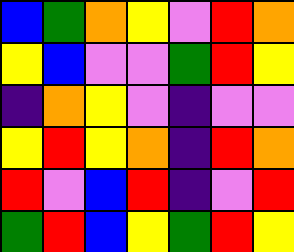[["blue", "green", "orange", "yellow", "violet", "red", "orange"], ["yellow", "blue", "violet", "violet", "green", "red", "yellow"], ["indigo", "orange", "yellow", "violet", "indigo", "violet", "violet"], ["yellow", "red", "yellow", "orange", "indigo", "red", "orange"], ["red", "violet", "blue", "red", "indigo", "violet", "red"], ["green", "red", "blue", "yellow", "green", "red", "yellow"]]